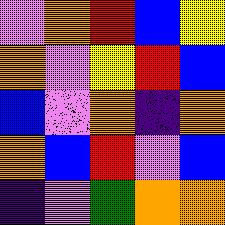[["violet", "orange", "red", "blue", "yellow"], ["orange", "violet", "yellow", "red", "blue"], ["blue", "violet", "orange", "indigo", "orange"], ["orange", "blue", "red", "violet", "blue"], ["indigo", "violet", "green", "orange", "orange"]]